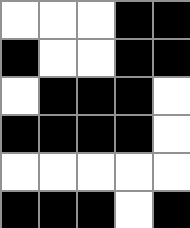[["white", "white", "white", "black", "black"], ["black", "white", "white", "black", "black"], ["white", "black", "black", "black", "white"], ["black", "black", "black", "black", "white"], ["white", "white", "white", "white", "white"], ["black", "black", "black", "white", "black"]]